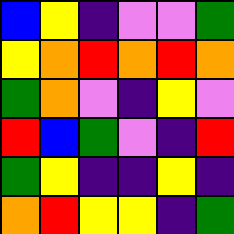[["blue", "yellow", "indigo", "violet", "violet", "green"], ["yellow", "orange", "red", "orange", "red", "orange"], ["green", "orange", "violet", "indigo", "yellow", "violet"], ["red", "blue", "green", "violet", "indigo", "red"], ["green", "yellow", "indigo", "indigo", "yellow", "indigo"], ["orange", "red", "yellow", "yellow", "indigo", "green"]]